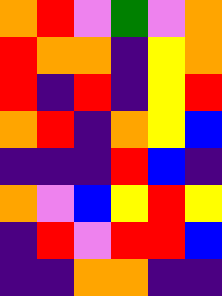[["orange", "red", "violet", "green", "violet", "orange"], ["red", "orange", "orange", "indigo", "yellow", "orange"], ["red", "indigo", "red", "indigo", "yellow", "red"], ["orange", "red", "indigo", "orange", "yellow", "blue"], ["indigo", "indigo", "indigo", "red", "blue", "indigo"], ["orange", "violet", "blue", "yellow", "red", "yellow"], ["indigo", "red", "violet", "red", "red", "blue"], ["indigo", "indigo", "orange", "orange", "indigo", "indigo"]]